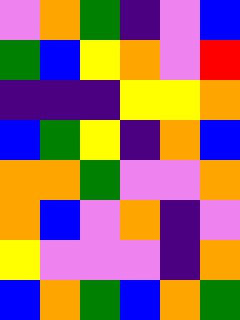[["violet", "orange", "green", "indigo", "violet", "blue"], ["green", "blue", "yellow", "orange", "violet", "red"], ["indigo", "indigo", "indigo", "yellow", "yellow", "orange"], ["blue", "green", "yellow", "indigo", "orange", "blue"], ["orange", "orange", "green", "violet", "violet", "orange"], ["orange", "blue", "violet", "orange", "indigo", "violet"], ["yellow", "violet", "violet", "violet", "indigo", "orange"], ["blue", "orange", "green", "blue", "orange", "green"]]